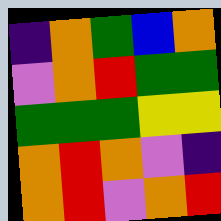[["indigo", "orange", "green", "blue", "orange"], ["violet", "orange", "red", "green", "green"], ["green", "green", "green", "yellow", "yellow"], ["orange", "red", "orange", "violet", "indigo"], ["orange", "red", "violet", "orange", "red"]]